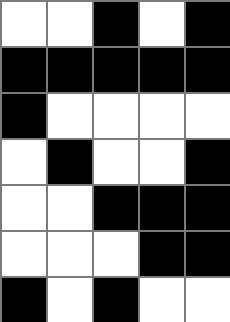[["white", "white", "black", "white", "black"], ["black", "black", "black", "black", "black"], ["black", "white", "white", "white", "white"], ["white", "black", "white", "white", "black"], ["white", "white", "black", "black", "black"], ["white", "white", "white", "black", "black"], ["black", "white", "black", "white", "white"]]